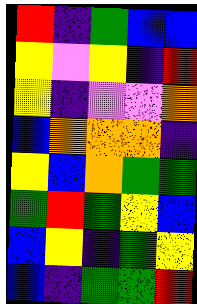[["red", "indigo", "green", "blue", "blue"], ["yellow", "violet", "yellow", "indigo", "red"], ["yellow", "indigo", "violet", "violet", "orange"], ["blue", "orange", "orange", "orange", "indigo"], ["yellow", "blue", "orange", "green", "green"], ["green", "red", "green", "yellow", "blue"], ["blue", "yellow", "indigo", "green", "yellow"], ["blue", "indigo", "green", "green", "red"]]